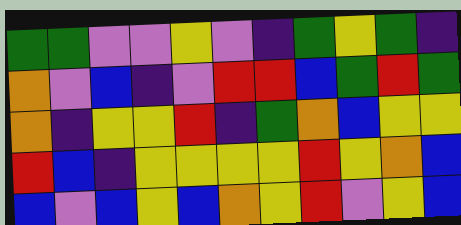[["green", "green", "violet", "violet", "yellow", "violet", "indigo", "green", "yellow", "green", "indigo"], ["orange", "violet", "blue", "indigo", "violet", "red", "red", "blue", "green", "red", "green"], ["orange", "indigo", "yellow", "yellow", "red", "indigo", "green", "orange", "blue", "yellow", "yellow"], ["red", "blue", "indigo", "yellow", "yellow", "yellow", "yellow", "red", "yellow", "orange", "blue"], ["blue", "violet", "blue", "yellow", "blue", "orange", "yellow", "red", "violet", "yellow", "blue"]]